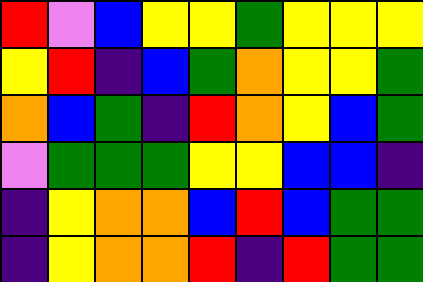[["red", "violet", "blue", "yellow", "yellow", "green", "yellow", "yellow", "yellow"], ["yellow", "red", "indigo", "blue", "green", "orange", "yellow", "yellow", "green"], ["orange", "blue", "green", "indigo", "red", "orange", "yellow", "blue", "green"], ["violet", "green", "green", "green", "yellow", "yellow", "blue", "blue", "indigo"], ["indigo", "yellow", "orange", "orange", "blue", "red", "blue", "green", "green"], ["indigo", "yellow", "orange", "orange", "red", "indigo", "red", "green", "green"]]